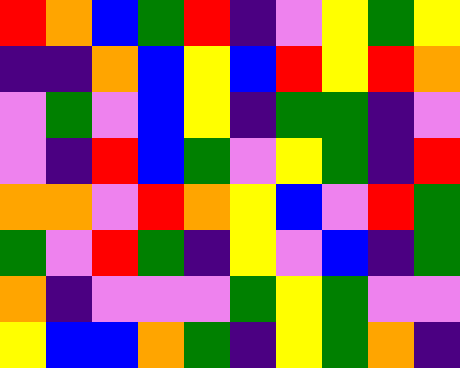[["red", "orange", "blue", "green", "red", "indigo", "violet", "yellow", "green", "yellow"], ["indigo", "indigo", "orange", "blue", "yellow", "blue", "red", "yellow", "red", "orange"], ["violet", "green", "violet", "blue", "yellow", "indigo", "green", "green", "indigo", "violet"], ["violet", "indigo", "red", "blue", "green", "violet", "yellow", "green", "indigo", "red"], ["orange", "orange", "violet", "red", "orange", "yellow", "blue", "violet", "red", "green"], ["green", "violet", "red", "green", "indigo", "yellow", "violet", "blue", "indigo", "green"], ["orange", "indigo", "violet", "violet", "violet", "green", "yellow", "green", "violet", "violet"], ["yellow", "blue", "blue", "orange", "green", "indigo", "yellow", "green", "orange", "indigo"]]